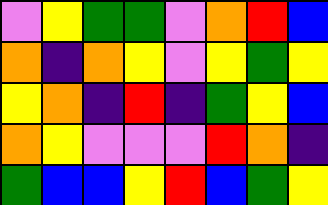[["violet", "yellow", "green", "green", "violet", "orange", "red", "blue"], ["orange", "indigo", "orange", "yellow", "violet", "yellow", "green", "yellow"], ["yellow", "orange", "indigo", "red", "indigo", "green", "yellow", "blue"], ["orange", "yellow", "violet", "violet", "violet", "red", "orange", "indigo"], ["green", "blue", "blue", "yellow", "red", "blue", "green", "yellow"]]